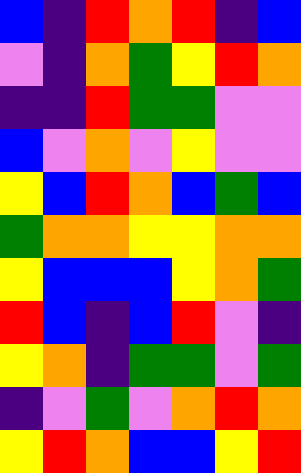[["blue", "indigo", "red", "orange", "red", "indigo", "blue"], ["violet", "indigo", "orange", "green", "yellow", "red", "orange"], ["indigo", "indigo", "red", "green", "green", "violet", "violet"], ["blue", "violet", "orange", "violet", "yellow", "violet", "violet"], ["yellow", "blue", "red", "orange", "blue", "green", "blue"], ["green", "orange", "orange", "yellow", "yellow", "orange", "orange"], ["yellow", "blue", "blue", "blue", "yellow", "orange", "green"], ["red", "blue", "indigo", "blue", "red", "violet", "indigo"], ["yellow", "orange", "indigo", "green", "green", "violet", "green"], ["indigo", "violet", "green", "violet", "orange", "red", "orange"], ["yellow", "red", "orange", "blue", "blue", "yellow", "red"]]